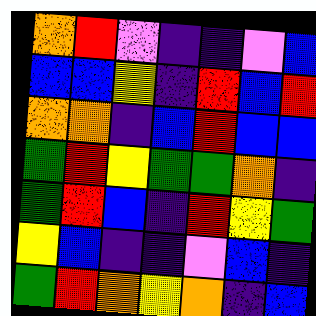[["orange", "red", "violet", "indigo", "indigo", "violet", "blue"], ["blue", "blue", "yellow", "indigo", "red", "blue", "red"], ["orange", "orange", "indigo", "blue", "red", "blue", "blue"], ["green", "red", "yellow", "green", "green", "orange", "indigo"], ["green", "red", "blue", "indigo", "red", "yellow", "green"], ["yellow", "blue", "indigo", "indigo", "violet", "blue", "indigo"], ["green", "red", "orange", "yellow", "orange", "indigo", "blue"]]